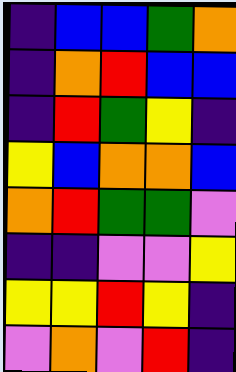[["indigo", "blue", "blue", "green", "orange"], ["indigo", "orange", "red", "blue", "blue"], ["indigo", "red", "green", "yellow", "indigo"], ["yellow", "blue", "orange", "orange", "blue"], ["orange", "red", "green", "green", "violet"], ["indigo", "indigo", "violet", "violet", "yellow"], ["yellow", "yellow", "red", "yellow", "indigo"], ["violet", "orange", "violet", "red", "indigo"]]